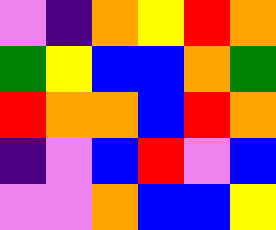[["violet", "indigo", "orange", "yellow", "red", "orange"], ["green", "yellow", "blue", "blue", "orange", "green"], ["red", "orange", "orange", "blue", "red", "orange"], ["indigo", "violet", "blue", "red", "violet", "blue"], ["violet", "violet", "orange", "blue", "blue", "yellow"]]